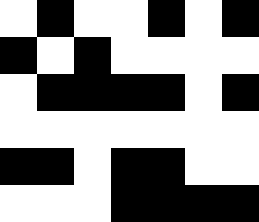[["white", "black", "white", "white", "black", "white", "black"], ["black", "white", "black", "white", "white", "white", "white"], ["white", "black", "black", "black", "black", "white", "black"], ["white", "white", "white", "white", "white", "white", "white"], ["black", "black", "white", "black", "black", "white", "white"], ["white", "white", "white", "black", "black", "black", "black"]]